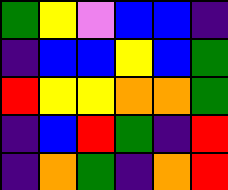[["green", "yellow", "violet", "blue", "blue", "indigo"], ["indigo", "blue", "blue", "yellow", "blue", "green"], ["red", "yellow", "yellow", "orange", "orange", "green"], ["indigo", "blue", "red", "green", "indigo", "red"], ["indigo", "orange", "green", "indigo", "orange", "red"]]